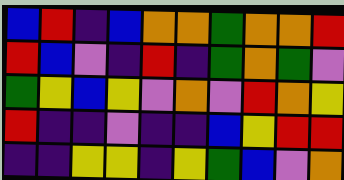[["blue", "red", "indigo", "blue", "orange", "orange", "green", "orange", "orange", "red"], ["red", "blue", "violet", "indigo", "red", "indigo", "green", "orange", "green", "violet"], ["green", "yellow", "blue", "yellow", "violet", "orange", "violet", "red", "orange", "yellow"], ["red", "indigo", "indigo", "violet", "indigo", "indigo", "blue", "yellow", "red", "red"], ["indigo", "indigo", "yellow", "yellow", "indigo", "yellow", "green", "blue", "violet", "orange"]]